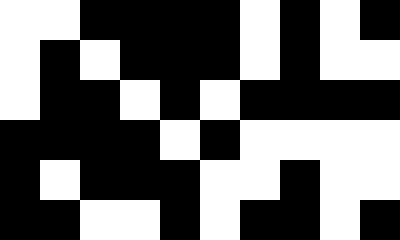[["white", "white", "black", "black", "black", "black", "white", "black", "white", "black"], ["white", "black", "white", "black", "black", "black", "white", "black", "white", "white"], ["white", "black", "black", "white", "black", "white", "black", "black", "black", "black"], ["black", "black", "black", "black", "white", "black", "white", "white", "white", "white"], ["black", "white", "black", "black", "black", "white", "white", "black", "white", "white"], ["black", "black", "white", "white", "black", "white", "black", "black", "white", "black"]]